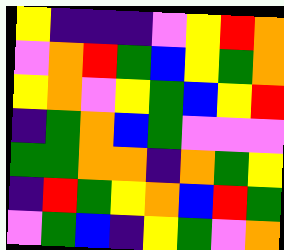[["yellow", "indigo", "indigo", "indigo", "violet", "yellow", "red", "orange"], ["violet", "orange", "red", "green", "blue", "yellow", "green", "orange"], ["yellow", "orange", "violet", "yellow", "green", "blue", "yellow", "red"], ["indigo", "green", "orange", "blue", "green", "violet", "violet", "violet"], ["green", "green", "orange", "orange", "indigo", "orange", "green", "yellow"], ["indigo", "red", "green", "yellow", "orange", "blue", "red", "green"], ["violet", "green", "blue", "indigo", "yellow", "green", "violet", "orange"]]